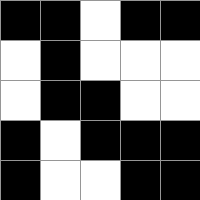[["black", "black", "white", "black", "black"], ["white", "black", "white", "white", "white"], ["white", "black", "black", "white", "white"], ["black", "white", "black", "black", "black"], ["black", "white", "white", "black", "black"]]